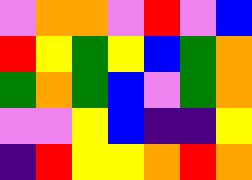[["violet", "orange", "orange", "violet", "red", "violet", "blue"], ["red", "yellow", "green", "yellow", "blue", "green", "orange"], ["green", "orange", "green", "blue", "violet", "green", "orange"], ["violet", "violet", "yellow", "blue", "indigo", "indigo", "yellow"], ["indigo", "red", "yellow", "yellow", "orange", "red", "orange"]]